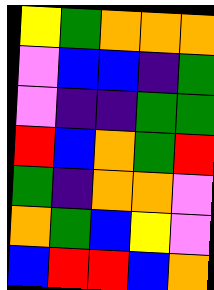[["yellow", "green", "orange", "orange", "orange"], ["violet", "blue", "blue", "indigo", "green"], ["violet", "indigo", "indigo", "green", "green"], ["red", "blue", "orange", "green", "red"], ["green", "indigo", "orange", "orange", "violet"], ["orange", "green", "blue", "yellow", "violet"], ["blue", "red", "red", "blue", "orange"]]